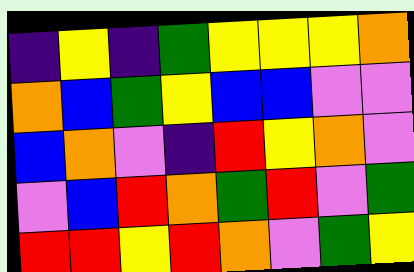[["indigo", "yellow", "indigo", "green", "yellow", "yellow", "yellow", "orange"], ["orange", "blue", "green", "yellow", "blue", "blue", "violet", "violet"], ["blue", "orange", "violet", "indigo", "red", "yellow", "orange", "violet"], ["violet", "blue", "red", "orange", "green", "red", "violet", "green"], ["red", "red", "yellow", "red", "orange", "violet", "green", "yellow"]]